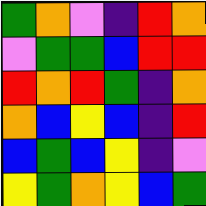[["green", "orange", "violet", "indigo", "red", "orange"], ["violet", "green", "green", "blue", "red", "red"], ["red", "orange", "red", "green", "indigo", "orange"], ["orange", "blue", "yellow", "blue", "indigo", "red"], ["blue", "green", "blue", "yellow", "indigo", "violet"], ["yellow", "green", "orange", "yellow", "blue", "green"]]